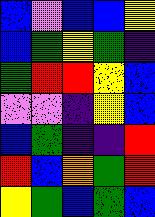[["blue", "violet", "blue", "blue", "yellow"], ["blue", "green", "yellow", "green", "indigo"], ["green", "red", "red", "yellow", "blue"], ["violet", "violet", "indigo", "yellow", "blue"], ["blue", "green", "indigo", "indigo", "red"], ["red", "blue", "orange", "green", "red"], ["yellow", "green", "blue", "green", "blue"]]